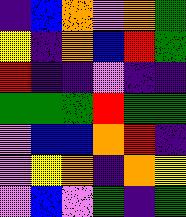[["indigo", "blue", "orange", "violet", "orange", "green"], ["yellow", "indigo", "orange", "blue", "red", "green"], ["red", "indigo", "indigo", "violet", "indigo", "indigo"], ["green", "green", "green", "red", "green", "green"], ["violet", "blue", "blue", "orange", "red", "indigo"], ["violet", "yellow", "orange", "indigo", "orange", "yellow"], ["violet", "blue", "violet", "green", "indigo", "green"]]